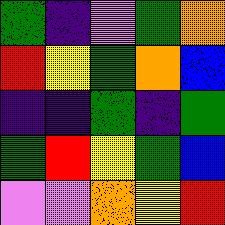[["green", "indigo", "violet", "green", "orange"], ["red", "yellow", "green", "orange", "blue"], ["indigo", "indigo", "green", "indigo", "green"], ["green", "red", "yellow", "green", "blue"], ["violet", "violet", "orange", "yellow", "red"]]